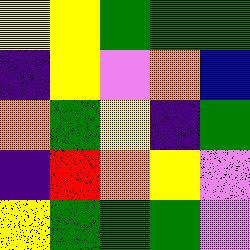[["yellow", "yellow", "green", "green", "green"], ["indigo", "yellow", "violet", "orange", "blue"], ["orange", "green", "yellow", "indigo", "green"], ["indigo", "red", "orange", "yellow", "violet"], ["yellow", "green", "green", "green", "violet"]]